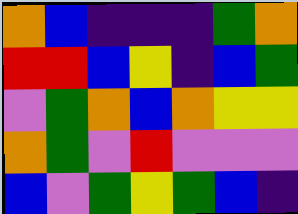[["orange", "blue", "indigo", "indigo", "indigo", "green", "orange"], ["red", "red", "blue", "yellow", "indigo", "blue", "green"], ["violet", "green", "orange", "blue", "orange", "yellow", "yellow"], ["orange", "green", "violet", "red", "violet", "violet", "violet"], ["blue", "violet", "green", "yellow", "green", "blue", "indigo"]]